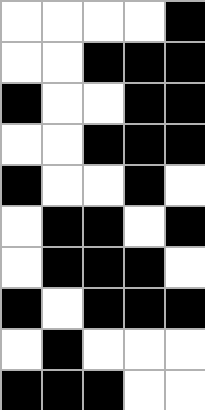[["white", "white", "white", "white", "black"], ["white", "white", "black", "black", "black"], ["black", "white", "white", "black", "black"], ["white", "white", "black", "black", "black"], ["black", "white", "white", "black", "white"], ["white", "black", "black", "white", "black"], ["white", "black", "black", "black", "white"], ["black", "white", "black", "black", "black"], ["white", "black", "white", "white", "white"], ["black", "black", "black", "white", "white"]]